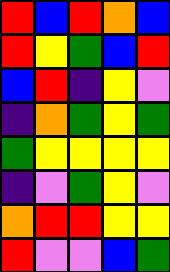[["red", "blue", "red", "orange", "blue"], ["red", "yellow", "green", "blue", "red"], ["blue", "red", "indigo", "yellow", "violet"], ["indigo", "orange", "green", "yellow", "green"], ["green", "yellow", "yellow", "yellow", "yellow"], ["indigo", "violet", "green", "yellow", "violet"], ["orange", "red", "red", "yellow", "yellow"], ["red", "violet", "violet", "blue", "green"]]